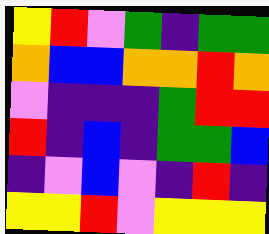[["yellow", "red", "violet", "green", "indigo", "green", "green"], ["orange", "blue", "blue", "orange", "orange", "red", "orange"], ["violet", "indigo", "indigo", "indigo", "green", "red", "red"], ["red", "indigo", "blue", "indigo", "green", "green", "blue"], ["indigo", "violet", "blue", "violet", "indigo", "red", "indigo"], ["yellow", "yellow", "red", "violet", "yellow", "yellow", "yellow"]]